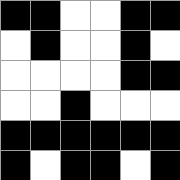[["black", "black", "white", "white", "black", "black"], ["white", "black", "white", "white", "black", "white"], ["white", "white", "white", "white", "black", "black"], ["white", "white", "black", "white", "white", "white"], ["black", "black", "black", "black", "black", "black"], ["black", "white", "black", "black", "white", "black"]]